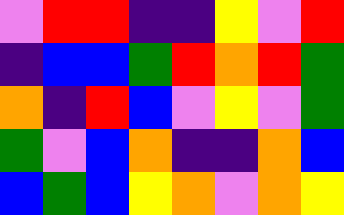[["violet", "red", "red", "indigo", "indigo", "yellow", "violet", "red"], ["indigo", "blue", "blue", "green", "red", "orange", "red", "green"], ["orange", "indigo", "red", "blue", "violet", "yellow", "violet", "green"], ["green", "violet", "blue", "orange", "indigo", "indigo", "orange", "blue"], ["blue", "green", "blue", "yellow", "orange", "violet", "orange", "yellow"]]